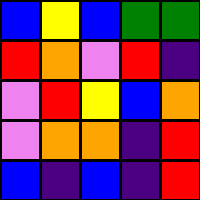[["blue", "yellow", "blue", "green", "green"], ["red", "orange", "violet", "red", "indigo"], ["violet", "red", "yellow", "blue", "orange"], ["violet", "orange", "orange", "indigo", "red"], ["blue", "indigo", "blue", "indigo", "red"]]